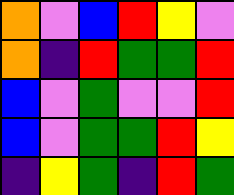[["orange", "violet", "blue", "red", "yellow", "violet"], ["orange", "indigo", "red", "green", "green", "red"], ["blue", "violet", "green", "violet", "violet", "red"], ["blue", "violet", "green", "green", "red", "yellow"], ["indigo", "yellow", "green", "indigo", "red", "green"]]